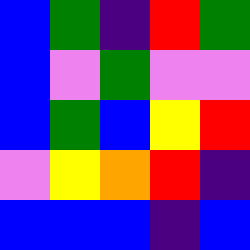[["blue", "green", "indigo", "red", "green"], ["blue", "violet", "green", "violet", "violet"], ["blue", "green", "blue", "yellow", "red"], ["violet", "yellow", "orange", "red", "indigo"], ["blue", "blue", "blue", "indigo", "blue"]]